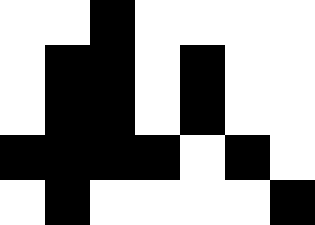[["white", "white", "black", "white", "white", "white", "white"], ["white", "black", "black", "white", "black", "white", "white"], ["white", "black", "black", "white", "black", "white", "white"], ["black", "black", "black", "black", "white", "black", "white"], ["white", "black", "white", "white", "white", "white", "black"]]